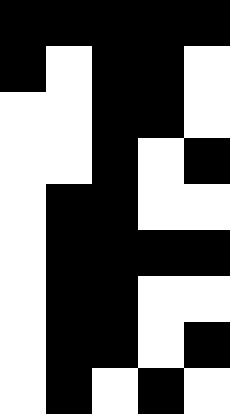[["black", "black", "black", "black", "black"], ["black", "white", "black", "black", "white"], ["white", "white", "black", "black", "white"], ["white", "white", "black", "white", "black"], ["white", "black", "black", "white", "white"], ["white", "black", "black", "black", "black"], ["white", "black", "black", "white", "white"], ["white", "black", "black", "white", "black"], ["white", "black", "white", "black", "white"]]